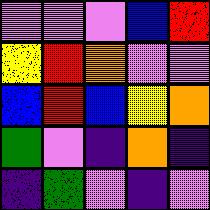[["violet", "violet", "violet", "blue", "red"], ["yellow", "red", "orange", "violet", "violet"], ["blue", "red", "blue", "yellow", "orange"], ["green", "violet", "indigo", "orange", "indigo"], ["indigo", "green", "violet", "indigo", "violet"]]